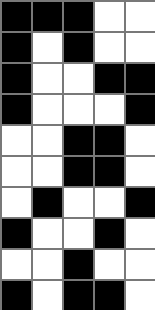[["black", "black", "black", "white", "white"], ["black", "white", "black", "white", "white"], ["black", "white", "white", "black", "black"], ["black", "white", "white", "white", "black"], ["white", "white", "black", "black", "white"], ["white", "white", "black", "black", "white"], ["white", "black", "white", "white", "black"], ["black", "white", "white", "black", "white"], ["white", "white", "black", "white", "white"], ["black", "white", "black", "black", "white"]]